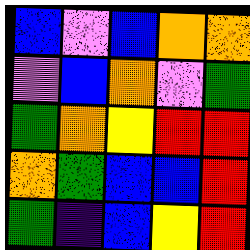[["blue", "violet", "blue", "orange", "orange"], ["violet", "blue", "orange", "violet", "green"], ["green", "orange", "yellow", "red", "red"], ["orange", "green", "blue", "blue", "red"], ["green", "indigo", "blue", "yellow", "red"]]